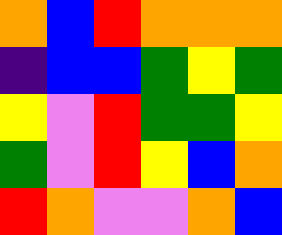[["orange", "blue", "red", "orange", "orange", "orange"], ["indigo", "blue", "blue", "green", "yellow", "green"], ["yellow", "violet", "red", "green", "green", "yellow"], ["green", "violet", "red", "yellow", "blue", "orange"], ["red", "orange", "violet", "violet", "orange", "blue"]]